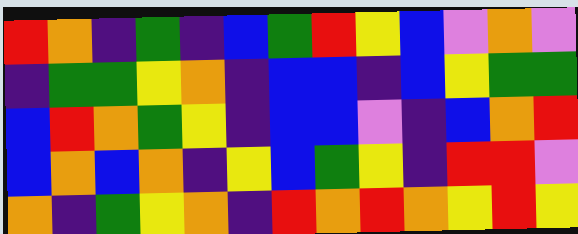[["red", "orange", "indigo", "green", "indigo", "blue", "green", "red", "yellow", "blue", "violet", "orange", "violet"], ["indigo", "green", "green", "yellow", "orange", "indigo", "blue", "blue", "indigo", "blue", "yellow", "green", "green"], ["blue", "red", "orange", "green", "yellow", "indigo", "blue", "blue", "violet", "indigo", "blue", "orange", "red"], ["blue", "orange", "blue", "orange", "indigo", "yellow", "blue", "green", "yellow", "indigo", "red", "red", "violet"], ["orange", "indigo", "green", "yellow", "orange", "indigo", "red", "orange", "red", "orange", "yellow", "red", "yellow"]]